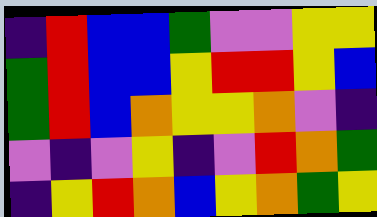[["indigo", "red", "blue", "blue", "green", "violet", "violet", "yellow", "yellow"], ["green", "red", "blue", "blue", "yellow", "red", "red", "yellow", "blue"], ["green", "red", "blue", "orange", "yellow", "yellow", "orange", "violet", "indigo"], ["violet", "indigo", "violet", "yellow", "indigo", "violet", "red", "orange", "green"], ["indigo", "yellow", "red", "orange", "blue", "yellow", "orange", "green", "yellow"]]